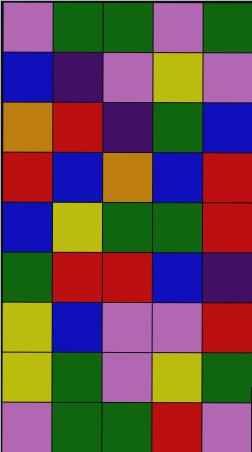[["violet", "green", "green", "violet", "green"], ["blue", "indigo", "violet", "yellow", "violet"], ["orange", "red", "indigo", "green", "blue"], ["red", "blue", "orange", "blue", "red"], ["blue", "yellow", "green", "green", "red"], ["green", "red", "red", "blue", "indigo"], ["yellow", "blue", "violet", "violet", "red"], ["yellow", "green", "violet", "yellow", "green"], ["violet", "green", "green", "red", "violet"]]